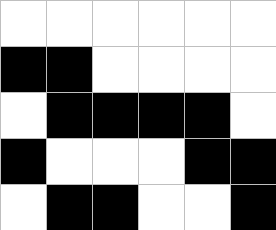[["white", "white", "white", "white", "white", "white"], ["black", "black", "white", "white", "white", "white"], ["white", "black", "black", "black", "black", "white"], ["black", "white", "white", "white", "black", "black"], ["white", "black", "black", "white", "white", "black"]]